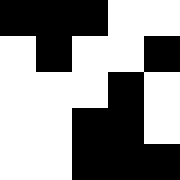[["black", "black", "black", "white", "white"], ["white", "black", "white", "white", "black"], ["white", "white", "white", "black", "white"], ["white", "white", "black", "black", "white"], ["white", "white", "black", "black", "black"]]